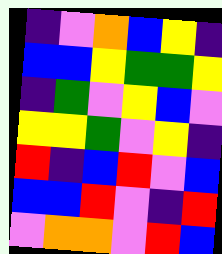[["indigo", "violet", "orange", "blue", "yellow", "indigo"], ["blue", "blue", "yellow", "green", "green", "yellow"], ["indigo", "green", "violet", "yellow", "blue", "violet"], ["yellow", "yellow", "green", "violet", "yellow", "indigo"], ["red", "indigo", "blue", "red", "violet", "blue"], ["blue", "blue", "red", "violet", "indigo", "red"], ["violet", "orange", "orange", "violet", "red", "blue"]]